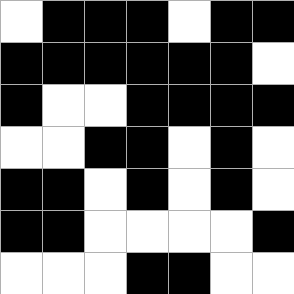[["white", "black", "black", "black", "white", "black", "black"], ["black", "black", "black", "black", "black", "black", "white"], ["black", "white", "white", "black", "black", "black", "black"], ["white", "white", "black", "black", "white", "black", "white"], ["black", "black", "white", "black", "white", "black", "white"], ["black", "black", "white", "white", "white", "white", "black"], ["white", "white", "white", "black", "black", "white", "white"]]